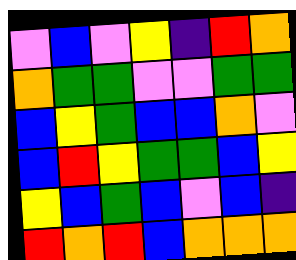[["violet", "blue", "violet", "yellow", "indigo", "red", "orange"], ["orange", "green", "green", "violet", "violet", "green", "green"], ["blue", "yellow", "green", "blue", "blue", "orange", "violet"], ["blue", "red", "yellow", "green", "green", "blue", "yellow"], ["yellow", "blue", "green", "blue", "violet", "blue", "indigo"], ["red", "orange", "red", "blue", "orange", "orange", "orange"]]